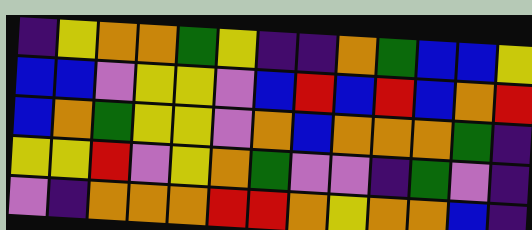[["indigo", "yellow", "orange", "orange", "green", "yellow", "indigo", "indigo", "orange", "green", "blue", "blue", "yellow"], ["blue", "blue", "violet", "yellow", "yellow", "violet", "blue", "red", "blue", "red", "blue", "orange", "red"], ["blue", "orange", "green", "yellow", "yellow", "violet", "orange", "blue", "orange", "orange", "orange", "green", "indigo"], ["yellow", "yellow", "red", "violet", "yellow", "orange", "green", "violet", "violet", "indigo", "green", "violet", "indigo"], ["violet", "indigo", "orange", "orange", "orange", "red", "red", "orange", "yellow", "orange", "orange", "blue", "indigo"]]